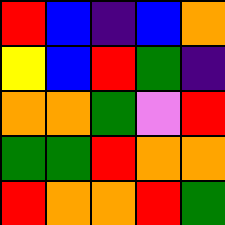[["red", "blue", "indigo", "blue", "orange"], ["yellow", "blue", "red", "green", "indigo"], ["orange", "orange", "green", "violet", "red"], ["green", "green", "red", "orange", "orange"], ["red", "orange", "orange", "red", "green"]]